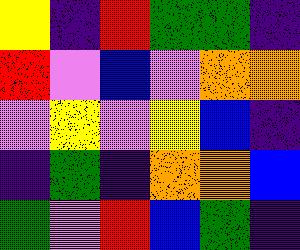[["yellow", "indigo", "red", "green", "green", "indigo"], ["red", "violet", "blue", "violet", "orange", "orange"], ["violet", "yellow", "violet", "yellow", "blue", "indigo"], ["indigo", "green", "indigo", "orange", "orange", "blue"], ["green", "violet", "red", "blue", "green", "indigo"]]